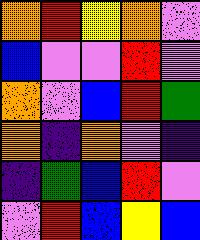[["orange", "red", "yellow", "orange", "violet"], ["blue", "violet", "violet", "red", "violet"], ["orange", "violet", "blue", "red", "green"], ["orange", "indigo", "orange", "violet", "indigo"], ["indigo", "green", "blue", "red", "violet"], ["violet", "red", "blue", "yellow", "blue"]]